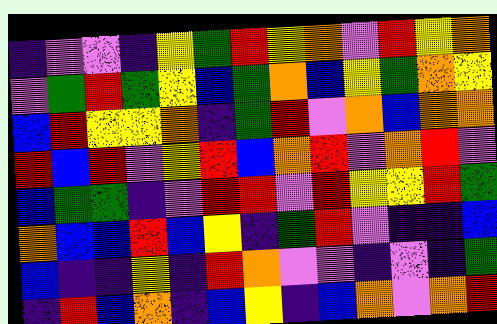[["indigo", "violet", "violet", "indigo", "yellow", "green", "red", "yellow", "orange", "violet", "red", "yellow", "orange"], ["violet", "green", "red", "green", "yellow", "blue", "green", "orange", "blue", "yellow", "green", "orange", "yellow"], ["blue", "red", "yellow", "yellow", "orange", "indigo", "green", "red", "violet", "orange", "blue", "orange", "orange"], ["red", "blue", "red", "violet", "yellow", "red", "blue", "orange", "red", "violet", "orange", "red", "violet"], ["blue", "green", "green", "indigo", "violet", "red", "red", "violet", "red", "yellow", "yellow", "red", "green"], ["orange", "blue", "blue", "red", "blue", "yellow", "indigo", "green", "red", "violet", "indigo", "indigo", "blue"], ["blue", "indigo", "indigo", "yellow", "indigo", "red", "orange", "violet", "violet", "indigo", "violet", "indigo", "green"], ["indigo", "red", "blue", "orange", "indigo", "blue", "yellow", "indigo", "blue", "orange", "violet", "orange", "red"]]